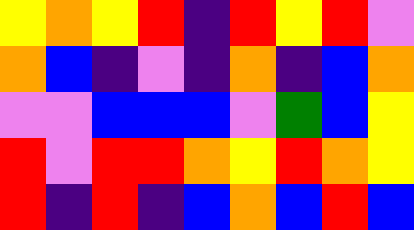[["yellow", "orange", "yellow", "red", "indigo", "red", "yellow", "red", "violet"], ["orange", "blue", "indigo", "violet", "indigo", "orange", "indigo", "blue", "orange"], ["violet", "violet", "blue", "blue", "blue", "violet", "green", "blue", "yellow"], ["red", "violet", "red", "red", "orange", "yellow", "red", "orange", "yellow"], ["red", "indigo", "red", "indigo", "blue", "orange", "blue", "red", "blue"]]